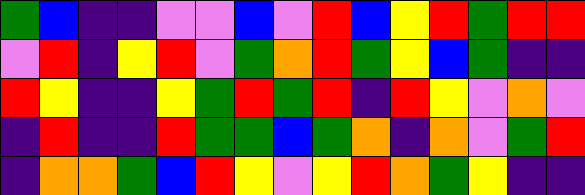[["green", "blue", "indigo", "indigo", "violet", "violet", "blue", "violet", "red", "blue", "yellow", "red", "green", "red", "red"], ["violet", "red", "indigo", "yellow", "red", "violet", "green", "orange", "red", "green", "yellow", "blue", "green", "indigo", "indigo"], ["red", "yellow", "indigo", "indigo", "yellow", "green", "red", "green", "red", "indigo", "red", "yellow", "violet", "orange", "violet"], ["indigo", "red", "indigo", "indigo", "red", "green", "green", "blue", "green", "orange", "indigo", "orange", "violet", "green", "red"], ["indigo", "orange", "orange", "green", "blue", "red", "yellow", "violet", "yellow", "red", "orange", "green", "yellow", "indigo", "indigo"]]